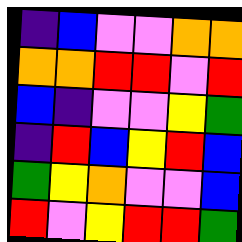[["indigo", "blue", "violet", "violet", "orange", "orange"], ["orange", "orange", "red", "red", "violet", "red"], ["blue", "indigo", "violet", "violet", "yellow", "green"], ["indigo", "red", "blue", "yellow", "red", "blue"], ["green", "yellow", "orange", "violet", "violet", "blue"], ["red", "violet", "yellow", "red", "red", "green"]]